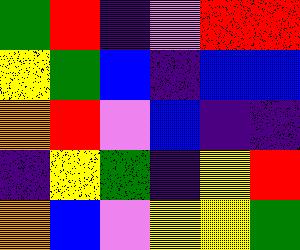[["green", "red", "indigo", "violet", "red", "red"], ["yellow", "green", "blue", "indigo", "blue", "blue"], ["orange", "red", "violet", "blue", "indigo", "indigo"], ["indigo", "yellow", "green", "indigo", "yellow", "red"], ["orange", "blue", "violet", "yellow", "yellow", "green"]]